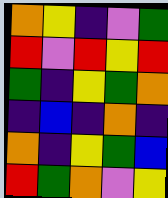[["orange", "yellow", "indigo", "violet", "green"], ["red", "violet", "red", "yellow", "red"], ["green", "indigo", "yellow", "green", "orange"], ["indigo", "blue", "indigo", "orange", "indigo"], ["orange", "indigo", "yellow", "green", "blue"], ["red", "green", "orange", "violet", "yellow"]]